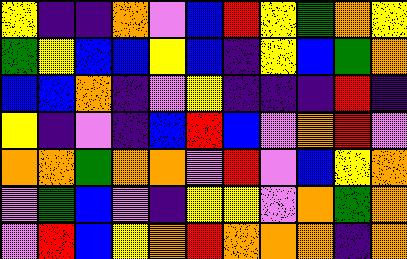[["yellow", "indigo", "indigo", "orange", "violet", "blue", "red", "yellow", "green", "orange", "yellow"], ["green", "yellow", "blue", "blue", "yellow", "blue", "indigo", "yellow", "blue", "green", "orange"], ["blue", "blue", "orange", "indigo", "violet", "yellow", "indigo", "indigo", "indigo", "red", "indigo"], ["yellow", "indigo", "violet", "indigo", "blue", "red", "blue", "violet", "orange", "red", "violet"], ["orange", "orange", "green", "orange", "orange", "violet", "red", "violet", "blue", "yellow", "orange"], ["violet", "green", "blue", "violet", "indigo", "yellow", "yellow", "violet", "orange", "green", "orange"], ["violet", "red", "blue", "yellow", "orange", "red", "orange", "orange", "orange", "indigo", "orange"]]